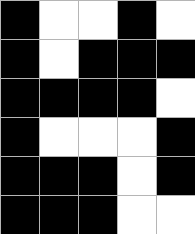[["black", "white", "white", "black", "white"], ["black", "white", "black", "black", "black"], ["black", "black", "black", "black", "white"], ["black", "white", "white", "white", "black"], ["black", "black", "black", "white", "black"], ["black", "black", "black", "white", "white"]]